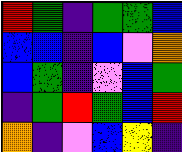[["red", "green", "indigo", "green", "green", "blue"], ["blue", "blue", "indigo", "blue", "violet", "orange"], ["blue", "green", "indigo", "violet", "blue", "green"], ["indigo", "green", "red", "green", "blue", "red"], ["orange", "indigo", "violet", "blue", "yellow", "indigo"]]